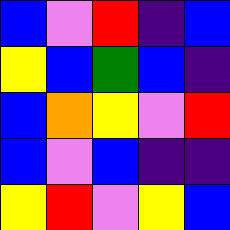[["blue", "violet", "red", "indigo", "blue"], ["yellow", "blue", "green", "blue", "indigo"], ["blue", "orange", "yellow", "violet", "red"], ["blue", "violet", "blue", "indigo", "indigo"], ["yellow", "red", "violet", "yellow", "blue"]]